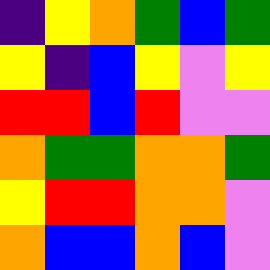[["indigo", "yellow", "orange", "green", "blue", "green"], ["yellow", "indigo", "blue", "yellow", "violet", "yellow"], ["red", "red", "blue", "red", "violet", "violet"], ["orange", "green", "green", "orange", "orange", "green"], ["yellow", "red", "red", "orange", "orange", "violet"], ["orange", "blue", "blue", "orange", "blue", "violet"]]